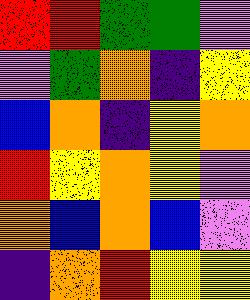[["red", "red", "green", "green", "violet"], ["violet", "green", "orange", "indigo", "yellow"], ["blue", "orange", "indigo", "yellow", "orange"], ["red", "yellow", "orange", "yellow", "violet"], ["orange", "blue", "orange", "blue", "violet"], ["indigo", "orange", "red", "yellow", "yellow"]]